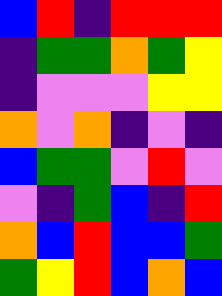[["blue", "red", "indigo", "red", "red", "red"], ["indigo", "green", "green", "orange", "green", "yellow"], ["indigo", "violet", "violet", "violet", "yellow", "yellow"], ["orange", "violet", "orange", "indigo", "violet", "indigo"], ["blue", "green", "green", "violet", "red", "violet"], ["violet", "indigo", "green", "blue", "indigo", "red"], ["orange", "blue", "red", "blue", "blue", "green"], ["green", "yellow", "red", "blue", "orange", "blue"]]